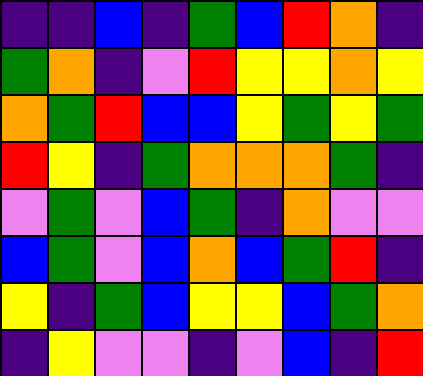[["indigo", "indigo", "blue", "indigo", "green", "blue", "red", "orange", "indigo"], ["green", "orange", "indigo", "violet", "red", "yellow", "yellow", "orange", "yellow"], ["orange", "green", "red", "blue", "blue", "yellow", "green", "yellow", "green"], ["red", "yellow", "indigo", "green", "orange", "orange", "orange", "green", "indigo"], ["violet", "green", "violet", "blue", "green", "indigo", "orange", "violet", "violet"], ["blue", "green", "violet", "blue", "orange", "blue", "green", "red", "indigo"], ["yellow", "indigo", "green", "blue", "yellow", "yellow", "blue", "green", "orange"], ["indigo", "yellow", "violet", "violet", "indigo", "violet", "blue", "indigo", "red"]]